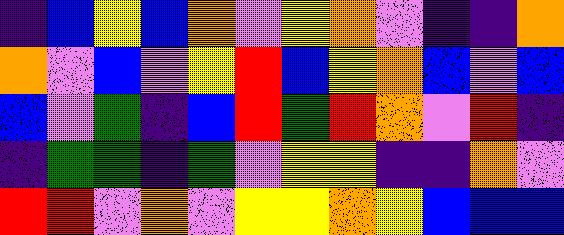[["indigo", "blue", "yellow", "blue", "orange", "violet", "yellow", "orange", "violet", "indigo", "indigo", "orange"], ["orange", "violet", "blue", "violet", "yellow", "red", "blue", "yellow", "orange", "blue", "violet", "blue"], ["blue", "violet", "green", "indigo", "blue", "red", "green", "red", "orange", "violet", "red", "indigo"], ["indigo", "green", "green", "indigo", "green", "violet", "yellow", "yellow", "indigo", "indigo", "orange", "violet"], ["red", "red", "violet", "orange", "violet", "yellow", "yellow", "orange", "yellow", "blue", "blue", "blue"]]